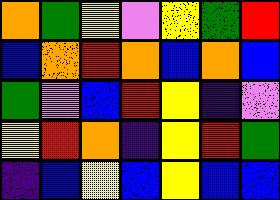[["orange", "green", "yellow", "violet", "yellow", "green", "red"], ["blue", "orange", "red", "orange", "blue", "orange", "blue"], ["green", "violet", "blue", "red", "yellow", "indigo", "violet"], ["yellow", "red", "orange", "indigo", "yellow", "red", "green"], ["indigo", "blue", "yellow", "blue", "yellow", "blue", "blue"]]